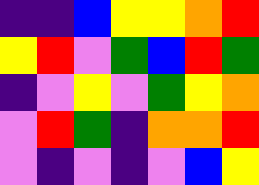[["indigo", "indigo", "blue", "yellow", "yellow", "orange", "red"], ["yellow", "red", "violet", "green", "blue", "red", "green"], ["indigo", "violet", "yellow", "violet", "green", "yellow", "orange"], ["violet", "red", "green", "indigo", "orange", "orange", "red"], ["violet", "indigo", "violet", "indigo", "violet", "blue", "yellow"]]